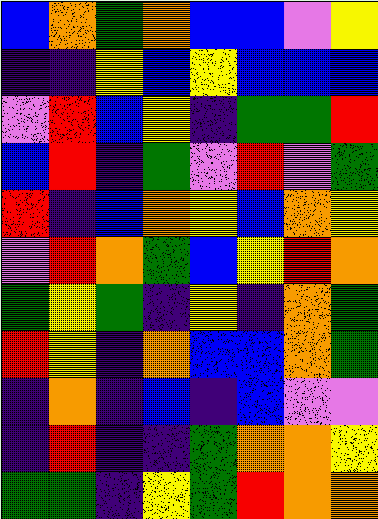[["blue", "orange", "green", "orange", "blue", "blue", "violet", "yellow"], ["indigo", "indigo", "yellow", "blue", "yellow", "blue", "blue", "blue"], ["violet", "red", "blue", "yellow", "indigo", "green", "green", "red"], ["blue", "red", "indigo", "green", "violet", "red", "violet", "green"], ["red", "indigo", "blue", "orange", "yellow", "blue", "orange", "yellow"], ["violet", "red", "orange", "green", "blue", "yellow", "red", "orange"], ["green", "yellow", "green", "indigo", "yellow", "indigo", "orange", "green"], ["red", "yellow", "indigo", "orange", "blue", "blue", "orange", "green"], ["indigo", "orange", "indigo", "blue", "indigo", "blue", "violet", "violet"], ["indigo", "red", "indigo", "indigo", "green", "orange", "orange", "yellow"], ["green", "green", "indigo", "yellow", "green", "red", "orange", "orange"]]